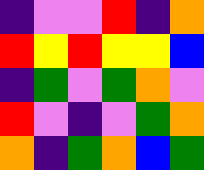[["indigo", "violet", "violet", "red", "indigo", "orange"], ["red", "yellow", "red", "yellow", "yellow", "blue"], ["indigo", "green", "violet", "green", "orange", "violet"], ["red", "violet", "indigo", "violet", "green", "orange"], ["orange", "indigo", "green", "orange", "blue", "green"]]